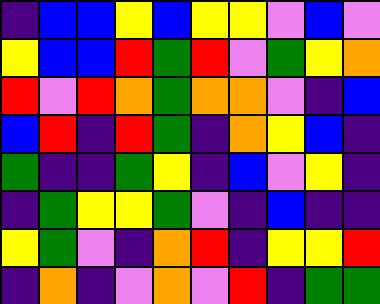[["indigo", "blue", "blue", "yellow", "blue", "yellow", "yellow", "violet", "blue", "violet"], ["yellow", "blue", "blue", "red", "green", "red", "violet", "green", "yellow", "orange"], ["red", "violet", "red", "orange", "green", "orange", "orange", "violet", "indigo", "blue"], ["blue", "red", "indigo", "red", "green", "indigo", "orange", "yellow", "blue", "indigo"], ["green", "indigo", "indigo", "green", "yellow", "indigo", "blue", "violet", "yellow", "indigo"], ["indigo", "green", "yellow", "yellow", "green", "violet", "indigo", "blue", "indigo", "indigo"], ["yellow", "green", "violet", "indigo", "orange", "red", "indigo", "yellow", "yellow", "red"], ["indigo", "orange", "indigo", "violet", "orange", "violet", "red", "indigo", "green", "green"]]